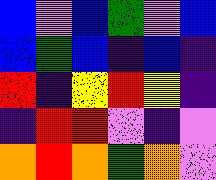[["blue", "violet", "blue", "green", "violet", "blue"], ["blue", "green", "blue", "indigo", "blue", "indigo"], ["red", "indigo", "yellow", "red", "yellow", "indigo"], ["indigo", "red", "red", "violet", "indigo", "violet"], ["orange", "red", "orange", "green", "orange", "violet"]]